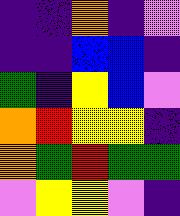[["indigo", "indigo", "orange", "indigo", "violet"], ["indigo", "indigo", "blue", "blue", "indigo"], ["green", "indigo", "yellow", "blue", "violet"], ["orange", "red", "yellow", "yellow", "indigo"], ["orange", "green", "red", "green", "green"], ["violet", "yellow", "yellow", "violet", "indigo"]]